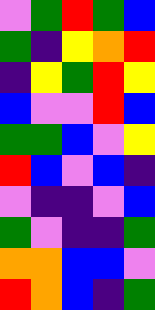[["violet", "green", "red", "green", "blue"], ["green", "indigo", "yellow", "orange", "red"], ["indigo", "yellow", "green", "red", "yellow"], ["blue", "violet", "violet", "red", "blue"], ["green", "green", "blue", "violet", "yellow"], ["red", "blue", "violet", "blue", "indigo"], ["violet", "indigo", "indigo", "violet", "blue"], ["green", "violet", "indigo", "indigo", "green"], ["orange", "orange", "blue", "blue", "violet"], ["red", "orange", "blue", "indigo", "green"]]